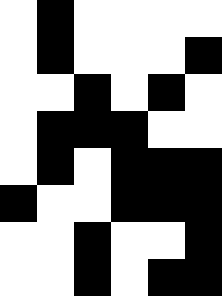[["white", "black", "white", "white", "white", "white"], ["white", "black", "white", "white", "white", "black"], ["white", "white", "black", "white", "black", "white"], ["white", "black", "black", "black", "white", "white"], ["white", "black", "white", "black", "black", "black"], ["black", "white", "white", "black", "black", "black"], ["white", "white", "black", "white", "white", "black"], ["white", "white", "black", "white", "black", "black"]]